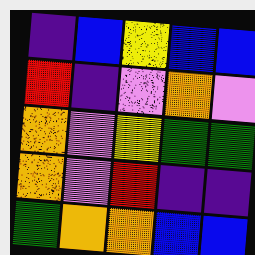[["indigo", "blue", "yellow", "blue", "blue"], ["red", "indigo", "violet", "orange", "violet"], ["orange", "violet", "yellow", "green", "green"], ["orange", "violet", "red", "indigo", "indigo"], ["green", "orange", "orange", "blue", "blue"]]